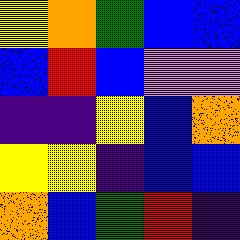[["yellow", "orange", "green", "blue", "blue"], ["blue", "red", "blue", "violet", "violet"], ["indigo", "indigo", "yellow", "blue", "orange"], ["yellow", "yellow", "indigo", "blue", "blue"], ["orange", "blue", "green", "red", "indigo"]]